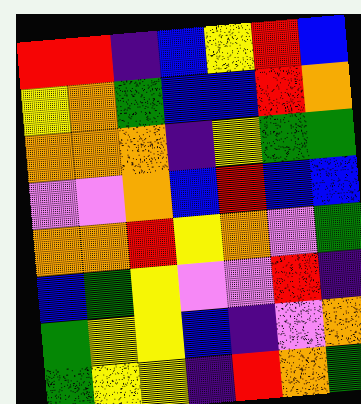[["red", "red", "indigo", "blue", "yellow", "red", "blue"], ["yellow", "orange", "green", "blue", "blue", "red", "orange"], ["orange", "orange", "orange", "indigo", "yellow", "green", "green"], ["violet", "violet", "orange", "blue", "red", "blue", "blue"], ["orange", "orange", "red", "yellow", "orange", "violet", "green"], ["blue", "green", "yellow", "violet", "violet", "red", "indigo"], ["green", "yellow", "yellow", "blue", "indigo", "violet", "orange"], ["green", "yellow", "yellow", "indigo", "red", "orange", "green"]]